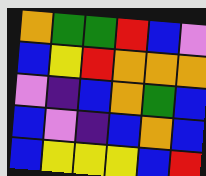[["orange", "green", "green", "red", "blue", "violet"], ["blue", "yellow", "red", "orange", "orange", "orange"], ["violet", "indigo", "blue", "orange", "green", "blue"], ["blue", "violet", "indigo", "blue", "orange", "blue"], ["blue", "yellow", "yellow", "yellow", "blue", "red"]]